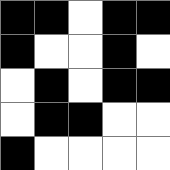[["black", "black", "white", "black", "black"], ["black", "white", "white", "black", "white"], ["white", "black", "white", "black", "black"], ["white", "black", "black", "white", "white"], ["black", "white", "white", "white", "white"]]